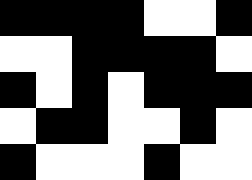[["black", "black", "black", "black", "white", "white", "black"], ["white", "white", "black", "black", "black", "black", "white"], ["black", "white", "black", "white", "black", "black", "black"], ["white", "black", "black", "white", "white", "black", "white"], ["black", "white", "white", "white", "black", "white", "white"]]